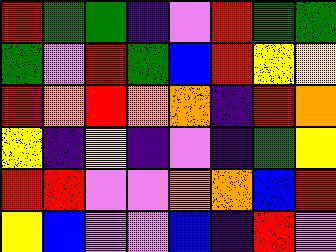[["red", "green", "green", "indigo", "violet", "red", "green", "green"], ["green", "violet", "red", "green", "blue", "red", "yellow", "yellow"], ["red", "orange", "red", "orange", "orange", "indigo", "red", "orange"], ["yellow", "indigo", "yellow", "indigo", "violet", "indigo", "green", "yellow"], ["red", "red", "violet", "violet", "orange", "orange", "blue", "red"], ["yellow", "blue", "violet", "violet", "blue", "indigo", "red", "violet"]]